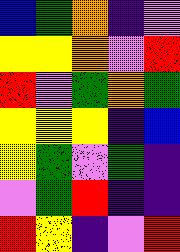[["blue", "green", "orange", "indigo", "violet"], ["yellow", "yellow", "orange", "violet", "red"], ["red", "violet", "green", "orange", "green"], ["yellow", "yellow", "yellow", "indigo", "blue"], ["yellow", "green", "violet", "green", "indigo"], ["violet", "green", "red", "indigo", "indigo"], ["red", "yellow", "indigo", "violet", "red"]]